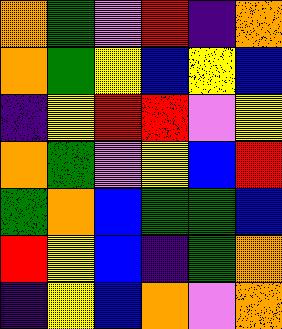[["orange", "green", "violet", "red", "indigo", "orange"], ["orange", "green", "yellow", "blue", "yellow", "blue"], ["indigo", "yellow", "red", "red", "violet", "yellow"], ["orange", "green", "violet", "yellow", "blue", "red"], ["green", "orange", "blue", "green", "green", "blue"], ["red", "yellow", "blue", "indigo", "green", "orange"], ["indigo", "yellow", "blue", "orange", "violet", "orange"]]